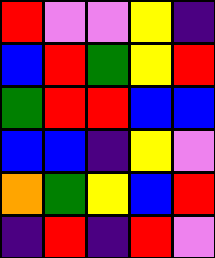[["red", "violet", "violet", "yellow", "indigo"], ["blue", "red", "green", "yellow", "red"], ["green", "red", "red", "blue", "blue"], ["blue", "blue", "indigo", "yellow", "violet"], ["orange", "green", "yellow", "blue", "red"], ["indigo", "red", "indigo", "red", "violet"]]